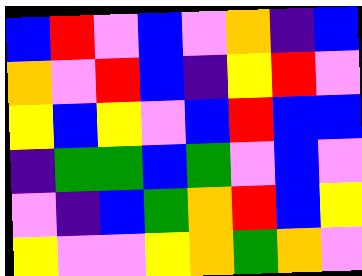[["blue", "red", "violet", "blue", "violet", "orange", "indigo", "blue"], ["orange", "violet", "red", "blue", "indigo", "yellow", "red", "violet"], ["yellow", "blue", "yellow", "violet", "blue", "red", "blue", "blue"], ["indigo", "green", "green", "blue", "green", "violet", "blue", "violet"], ["violet", "indigo", "blue", "green", "orange", "red", "blue", "yellow"], ["yellow", "violet", "violet", "yellow", "orange", "green", "orange", "violet"]]